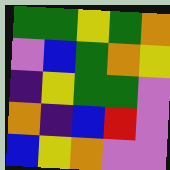[["green", "green", "yellow", "green", "orange"], ["violet", "blue", "green", "orange", "yellow"], ["indigo", "yellow", "green", "green", "violet"], ["orange", "indigo", "blue", "red", "violet"], ["blue", "yellow", "orange", "violet", "violet"]]